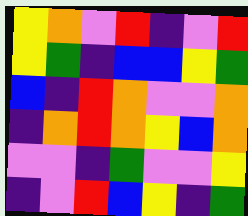[["yellow", "orange", "violet", "red", "indigo", "violet", "red"], ["yellow", "green", "indigo", "blue", "blue", "yellow", "green"], ["blue", "indigo", "red", "orange", "violet", "violet", "orange"], ["indigo", "orange", "red", "orange", "yellow", "blue", "orange"], ["violet", "violet", "indigo", "green", "violet", "violet", "yellow"], ["indigo", "violet", "red", "blue", "yellow", "indigo", "green"]]